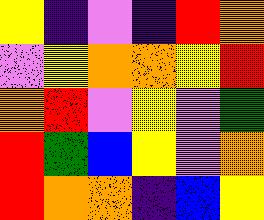[["yellow", "indigo", "violet", "indigo", "red", "orange"], ["violet", "yellow", "orange", "orange", "yellow", "red"], ["orange", "red", "violet", "yellow", "violet", "green"], ["red", "green", "blue", "yellow", "violet", "orange"], ["red", "orange", "orange", "indigo", "blue", "yellow"]]